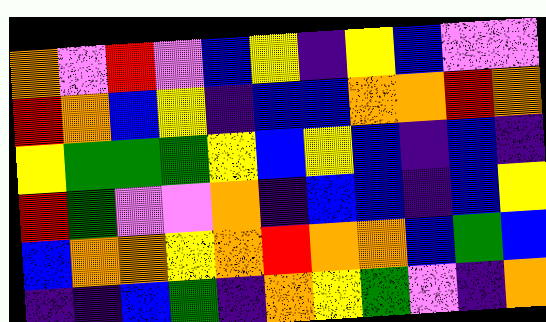[["orange", "violet", "red", "violet", "blue", "yellow", "indigo", "yellow", "blue", "violet", "violet"], ["red", "orange", "blue", "yellow", "indigo", "blue", "blue", "orange", "orange", "red", "orange"], ["yellow", "green", "green", "green", "yellow", "blue", "yellow", "blue", "indigo", "blue", "indigo"], ["red", "green", "violet", "violet", "orange", "indigo", "blue", "blue", "indigo", "blue", "yellow"], ["blue", "orange", "orange", "yellow", "orange", "red", "orange", "orange", "blue", "green", "blue"], ["indigo", "indigo", "blue", "green", "indigo", "orange", "yellow", "green", "violet", "indigo", "orange"]]